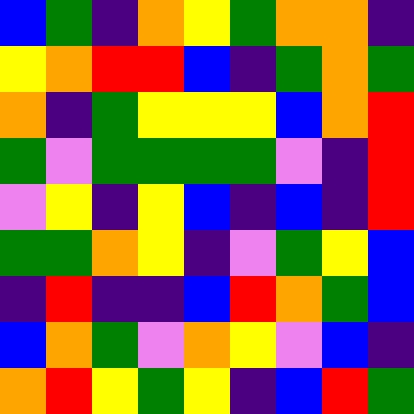[["blue", "green", "indigo", "orange", "yellow", "green", "orange", "orange", "indigo"], ["yellow", "orange", "red", "red", "blue", "indigo", "green", "orange", "green"], ["orange", "indigo", "green", "yellow", "yellow", "yellow", "blue", "orange", "red"], ["green", "violet", "green", "green", "green", "green", "violet", "indigo", "red"], ["violet", "yellow", "indigo", "yellow", "blue", "indigo", "blue", "indigo", "red"], ["green", "green", "orange", "yellow", "indigo", "violet", "green", "yellow", "blue"], ["indigo", "red", "indigo", "indigo", "blue", "red", "orange", "green", "blue"], ["blue", "orange", "green", "violet", "orange", "yellow", "violet", "blue", "indigo"], ["orange", "red", "yellow", "green", "yellow", "indigo", "blue", "red", "green"]]